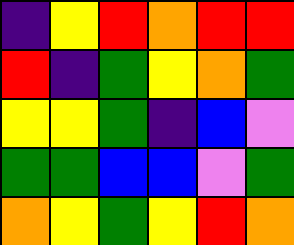[["indigo", "yellow", "red", "orange", "red", "red"], ["red", "indigo", "green", "yellow", "orange", "green"], ["yellow", "yellow", "green", "indigo", "blue", "violet"], ["green", "green", "blue", "blue", "violet", "green"], ["orange", "yellow", "green", "yellow", "red", "orange"]]